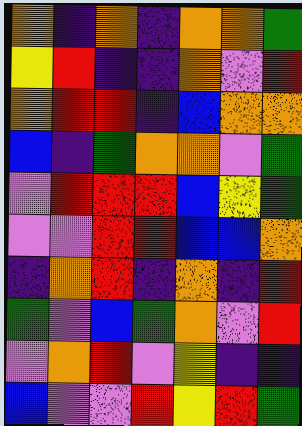[["orange", "indigo", "orange", "indigo", "orange", "orange", "green"], ["yellow", "red", "indigo", "indigo", "orange", "violet", "red"], ["orange", "red", "red", "indigo", "blue", "orange", "orange"], ["blue", "indigo", "green", "orange", "orange", "violet", "green"], ["violet", "red", "red", "red", "blue", "yellow", "green"], ["violet", "violet", "red", "red", "blue", "blue", "orange"], ["indigo", "orange", "red", "indigo", "orange", "indigo", "red"], ["green", "violet", "blue", "green", "orange", "violet", "red"], ["violet", "orange", "red", "violet", "yellow", "indigo", "indigo"], ["blue", "violet", "violet", "red", "yellow", "red", "green"]]